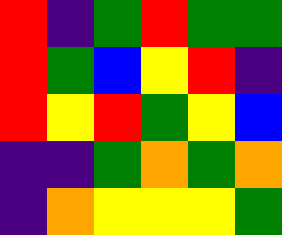[["red", "indigo", "green", "red", "green", "green"], ["red", "green", "blue", "yellow", "red", "indigo"], ["red", "yellow", "red", "green", "yellow", "blue"], ["indigo", "indigo", "green", "orange", "green", "orange"], ["indigo", "orange", "yellow", "yellow", "yellow", "green"]]